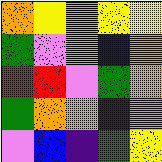[["orange", "yellow", "orange", "yellow", "yellow"], ["green", "violet", "orange", "blue", "orange"], ["red", "red", "violet", "green", "orange"], ["green", "orange", "orange", "indigo", "violet"], ["violet", "blue", "indigo", "green", "yellow"]]